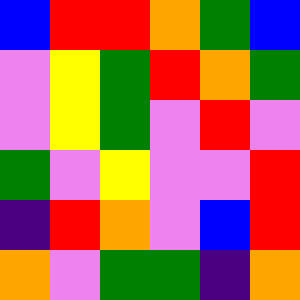[["blue", "red", "red", "orange", "green", "blue"], ["violet", "yellow", "green", "red", "orange", "green"], ["violet", "yellow", "green", "violet", "red", "violet"], ["green", "violet", "yellow", "violet", "violet", "red"], ["indigo", "red", "orange", "violet", "blue", "red"], ["orange", "violet", "green", "green", "indigo", "orange"]]